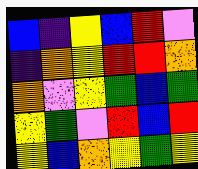[["blue", "indigo", "yellow", "blue", "red", "violet"], ["indigo", "orange", "yellow", "red", "red", "orange"], ["orange", "violet", "yellow", "green", "blue", "green"], ["yellow", "green", "violet", "red", "blue", "red"], ["yellow", "blue", "orange", "yellow", "green", "yellow"]]